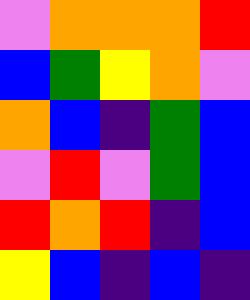[["violet", "orange", "orange", "orange", "red"], ["blue", "green", "yellow", "orange", "violet"], ["orange", "blue", "indigo", "green", "blue"], ["violet", "red", "violet", "green", "blue"], ["red", "orange", "red", "indigo", "blue"], ["yellow", "blue", "indigo", "blue", "indigo"]]